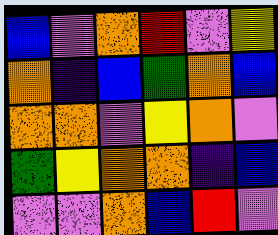[["blue", "violet", "orange", "red", "violet", "yellow"], ["orange", "indigo", "blue", "green", "orange", "blue"], ["orange", "orange", "violet", "yellow", "orange", "violet"], ["green", "yellow", "orange", "orange", "indigo", "blue"], ["violet", "violet", "orange", "blue", "red", "violet"]]